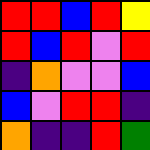[["red", "red", "blue", "red", "yellow"], ["red", "blue", "red", "violet", "red"], ["indigo", "orange", "violet", "violet", "blue"], ["blue", "violet", "red", "red", "indigo"], ["orange", "indigo", "indigo", "red", "green"]]